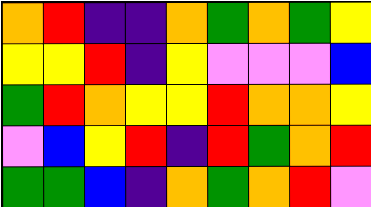[["orange", "red", "indigo", "indigo", "orange", "green", "orange", "green", "yellow"], ["yellow", "yellow", "red", "indigo", "yellow", "violet", "violet", "violet", "blue"], ["green", "red", "orange", "yellow", "yellow", "red", "orange", "orange", "yellow"], ["violet", "blue", "yellow", "red", "indigo", "red", "green", "orange", "red"], ["green", "green", "blue", "indigo", "orange", "green", "orange", "red", "violet"]]